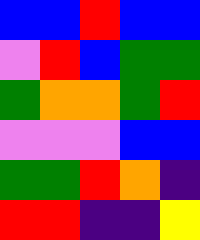[["blue", "blue", "red", "blue", "blue"], ["violet", "red", "blue", "green", "green"], ["green", "orange", "orange", "green", "red"], ["violet", "violet", "violet", "blue", "blue"], ["green", "green", "red", "orange", "indigo"], ["red", "red", "indigo", "indigo", "yellow"]]